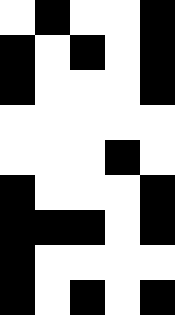[["white", "black", "white", "white", "black"], ["black", "white", "black", "white", "black"], ["black", "white", "white", "white", "black"], ["white", "white", "white", "white", "white"], ["white", "white", "white", "black", "white"], ["black", "white", "white", "white", "black"], ["black", "black", "black", "white", "black"], ["black", "white", "white", "white", "white"], ["black", "white", "black", "white", "black"]]